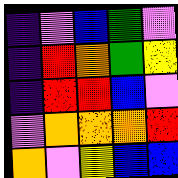[["indigo", "violet", "blue", "green", "violet"], ["indigo", "red", "orange", "green", "yellow"], ["indigo", "red", "red", "blue", "violet"], ["violet", "orange", "orange", "orange", "red"], ["orange", "violet", "yellow", "blue", "blue"]]